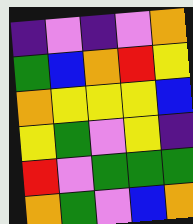[["indigo", "violet", "indigo", "violet", "orange"], ["green", "blue", "orange", "red", "yellow"], ["orange", "yellow", "yellow", "yellow", "blue"], ["yellow", "green", "violet", "yellow", "indigo"], ["red", "violet", "green", "green", "green"], ["orange", "green", "violet", "blue", "orange"]]